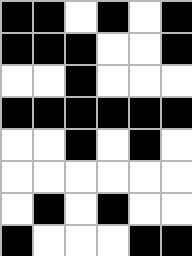[["black", "black", "white", "black", "white", "black"], ["black", "black", "black", "white", "white", "black"], ["white", "white", "black", "white", "white", "white"], ["black", "black", "black", "black", "black", "black"], ["white", "white", "black", "white", "black", "white"], ["white", "white", "white", "white", "white", "white"], ["white", "black", "white", "black", "white", "white"], ["black", "white", "white", "white", "black", "black"]]